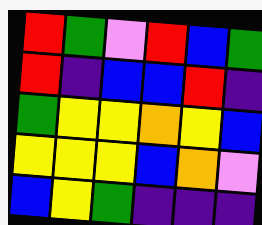[["red", "green", "violet", "red", "blue", "green"], ["red", "indigo", "blue", "blue", "red", "indigo"], ["green", "yellow", "yellow", "orange", "yellow", "blue"], ["yellow", "yellow", "yellow", "blue", "orange", "violet"], ["blue", "yellow", "green", "indigo", "indigo", "indigo"]]